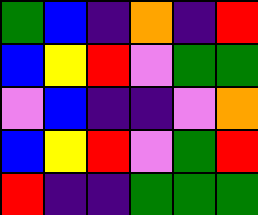[["green", "blue", "indigo", "orange", "indigo", "red"], ["blue", "yellow", "red", "violet", "green", "green"], ["violet", "blue", "indigo", "indigo", "violet", "orange"], ["blue", "yellow", "red", "violet", "green", "red"], ["red", "indigo", "indigo", "green", "green", "green"]]